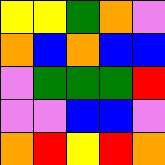[["yellow", "yellow", "green", "orange", "violet"], ["orange", "blue", "orange", "blue", "blue"], ["violet", "green", "green", "green", "red"], ["violet", "violet", "blue", "blue", "violet"], ["orange", "red", "yellow", "red", "orange"]]